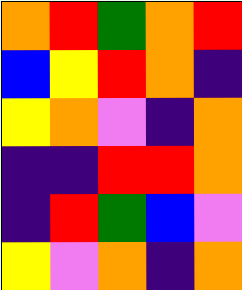[["orange", "red", "green", "orange", "red"], ["blue", "yellow", "red", "orange", "indigo"], ["yellow", "orange", "violet", "indigo", "orange"], ["indigo", "indigo", "red", "red", "orange"], ["indigo", "red", "green", "blue", "violet"], ["yellow", "violet", "orange", "indigo", "orange"]]